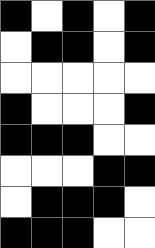[["black", "white", "black", "white", "black"], ["white", "black", "black", "white", "black"], ["white", "white", "white", "white", "white"], ["black", "white", "white", "white", "black"], ["black", "black", "black", "white", "white"], ["white", "white", "white", "black", "black"], ["white", "black", "black", "black", "white"], ["black", "black", "black", "white", "white"]]